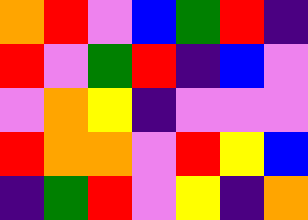[["orange", "red", "violet", "blue", "green", "red", "indigo"], ["red", "violet", "green", "red", "indigo", "blue", "violet"], ["violet", "orange", "yellow", "indigo", "violet", "violet", "violet"], ["red", "orange", "orange", "violet", "red", "yellow", "blue"], ["indigo", "green", "red", "violet", "yellow", "indigo", "orange"]]